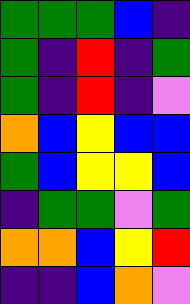[["green", "green", "green", "blue", "indigo"], ["green", "indigo", "red", "indigo", "green"], ["green", "indigo", "red", "indigo", "violet"], ["orange", "blue", "yellow", "blue", "blue"], ["green", "blue", "yellow", "yellow", "blue"], ["indigo", "green", "green", "violet", "green"], ["orange", "orange", "blue", "yellow", "red"], ["indigo", "indigo", "blue", "orange", "violet"]]